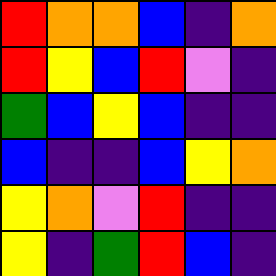[["red", "orange", "orange", "blue", "indigo", "orange"], ["red", "yellow", "blue", "red", "violet", "indigo"], ["green", "blue", "yellow", "blue", "indigo", "indigo"], ["blue", "indigo", "indigo", "blue", "yellow", "orange"], ["yellow", "orange", "violet", "red", "indigo", "indigo"], ["yellow", "indigo", "green", "red", "blue", "indigo"]]